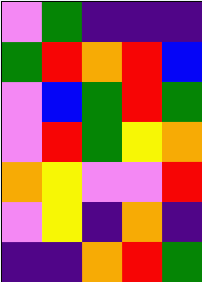[["violet", "green", "indigo", "indigo", "indigo"], ["green", "red", "orange", "red", "blue"], ["violet", "blue", "green", "red", "green"], ["violet", "red", "green", "yellow", "orange"], ["orange", "yellow", "violet", "violet", "red"], ["violet", "yellow", "indigo", "orange", "indigo"], ["indigo", "indigo", "orange", "red", "green"]]